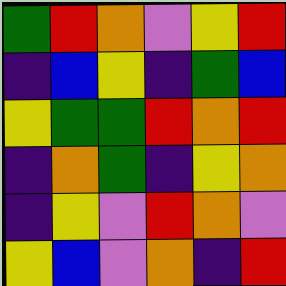[["green", "red", "orange", "violet", "yellow", "red"], ["indigo", "blue", "yellow", "indigo", "green", "blue"], ["yellow", "green", "green", "red", "orange", "red"], ["indigo", "orange", "green", "indigo", "yellow", "orange"], ["indigo", "yellow", "violet", "red", "orange", "violet"], ["yellow", "blue", "violet", "orange", "indigo", "red"]]